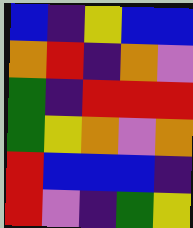[["blue", "indigo", "yellow", "blue", "blue"], ["orange", "red", "indigo", "orange", "violet"], ["green", "indigo", "red", "red", "red"], ["green", "yellow", "orange", "violet", "orange"], ["red", "blue", "blue", "blue", "indigo"], ["red", "violet", "indigo", "green", "yellow"]]